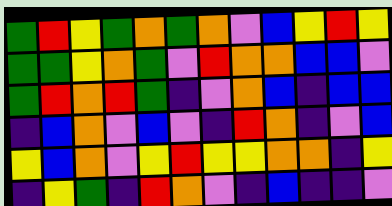[["green", "red", "yellow", "green", "orange", "green", "orange", "violet", "blue", "yellow", "red", "yellow"], ["green", "green", "yellow", "orange", "green", "violet", "red", "orange", "orange", "blue", "blue", "violet"], ["green", "red", "orange", "red", "green", "indigo", "violet", "orange", "blue", "indigo", "blue", "blue"], ["indigo", "blue", "orange", "violet", "blue", "violet", "indigo", "red", "orange", "indigo", "violet", "blue"], ["yellow", "blue", "orange", "violet", "yellow", "red", "yellow", "yellow", "orange", "orange", "indigo", "yellow"], ["indigo", "yellow", "green", "indigo", "red", "orange", "violet", "indigo", "blue", "indigo", "indigo", "violet"]]